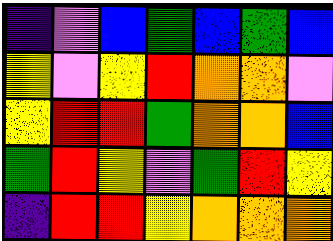[["indigo", "violet", "blue", "green", "blue", "green", "blue"], ["yellow", "violet", "yellow", "red", "orange", "orange", "violet"], ["yellow", "red", "red", "green", "orange", "orange", "blue"], ["green", "red", "yellow", "violet", "green", "red", "yellow"], ["indigo", "red", "red", "yellow", "orange", "orange", "orange"]]